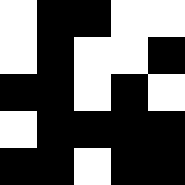[["white", "black", "black", "white", "white"], ["white", "black", "white", "white", "black"], ["black", "black", "white", "black", "white"], ["white", "black", "black", "black", "black"], ["black", "black", "white", "black", "black"]]